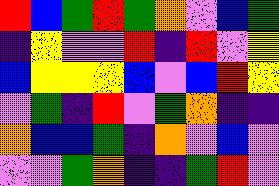[["red", "blue", "green", "red", "green", "orange", "violet", "blue", "green"], ["indigo", "yellow", "violet", "violet", "red", "indigo", "red", "violet", "yellow"], ["blue", "yellow", "yellow", "yellow", "blue", "violet", "blue", "red", "yellow"], ["violet", "green", "indigo", "red", "violet", "green", "orange", "indigo", "indigo"], ["orange", "blue", "blue", "green", "indigo", "orange", "violet", "blue", "violet"], ["violet", "violet", "green", "orange", "indigo", "indigo", "green", "red", "violet"]]